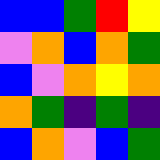[["blue", "blue", "green", "red", "yellow"], ["violet", "orange", "blue", "orange", "green"], ["blue", "violet", "orange", "yellow", "orange"], ["orange", "green", "indigo", "green", "indigo"], ["blue", "orange", "violet", "blue", "green"]]